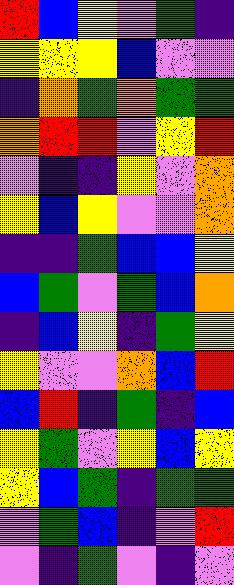[["red", "blue", "yellow", "violet", "green", "indigo"], ["yellow", "yellow", "yellow", "blue", "violet", "violet"], ["indigo", "orange", "green", "orange", "green", "green"], ["orange", "red", "red", "violet", "yellow", "red"], ["violet", "indigo", "indigo", "yellow", "violet", "orange"], ["yellow", "blue", "yellow", "violet", "violet", "orange"], ["indigo", "indigo", "green", "blue", "blue", "yellow"], ["blue", "green", "violet", "green", "blue", "orange"], ["indigo", "blue", "yellow", "indigo", "green", "yellow"], ["yellow", "violet", "violet", "orange", "blue", "red"], ["blue", "red", "indigo", "green", "indigo", "blue"], ["yellow", "green", "violet", "yellow", "blue", "yellow"], ["yellow", "blue", "green", "indigo", "green", "green"], ["violet", "green", "blue", "indigo", "violet", "red"], ["violet", "indigo", "green", "violet", "indigo", "violet"]]